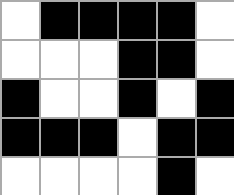[["white", "black", "black", "black", "black", "white"], ["white", "white", "white", "black", "black", "white"], ["black", "white", "white", "black", "white", "black"], ["black", "black", "black", "white", "black", "black"], ["white", "white", "white", "white", "black", "white"]]